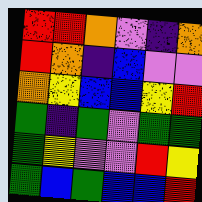[["red", "red", "orange", "violet", "indigo", "orange"], ["red", "orange", "indigo", "blue", "violet", "violet"], ["orange", "yellow", "blue", "blue", "yellow", "red"], ["green", "indigo", "green", "violet", "green", "green"], ["green", "yellow", "violet", "violet", "red", "yellow"], ["green", "blue", "green", "blue", "blue", "red"]]